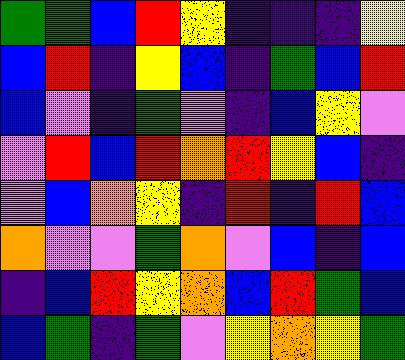[["green", "green", "blue", "red", "yellow", "indigo", "indigo", "indigo", "yellow"], ["blue", "red", "indigo", "yellow", "blue", "indigo", "green", "blue", "red"], ["blue", "violet", "indigo", "green", "violet", "indigo", "blue", "yellow", "violet"], ["violet", "red", "blue", "red", "orange", "red", "yellow", "blue", "indigo"], ["violet", "blue", "orange", "yellow", "indigo", "red", "indigo", "red", "blue"], ["orange", "violet", "violet", "green", "orange", "violet", "blue", "indigo", "blue"], ["indigo", "blue", "red", "yellow", "orange", "blue", "red", "green", "blue"], ["blue", "green", "indigo", "green", "violet", "yellow", "orange", "yellow", "green"]]